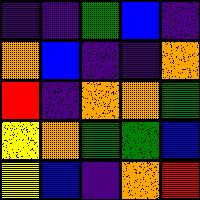[["indigo", "indigo", "green", "blue", "indigo"], ["orange", "blue", "indigo", "indigo", "orange"], ["red", "indigo", "orange", "orange", "green"], ["yellow", "orange", "green", "green", "blue"], ["yellow", "blue", "indigo", "orange", "red"]]